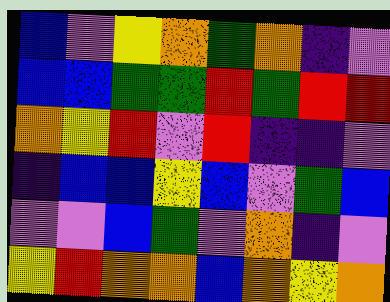[["blue", "violet", "yellow", "orange", "green", "orange", "indigo", "violet"], ["blue", "blue", "green", "green", "red", "green", "red", "red"], ["orange", "yellow", "red", "violet", "red", "indigo", "indigo", "violet"], ["indigo", "blue", "blue", "yellow", "blue", "violet", "green", "blue"], ["violet", "violet", "blue", "green", "violet", "orange", "indigo", "violet"], ["yellow", "red", "orange", "orange", "blue", "orange", "yellow", "orange"]]